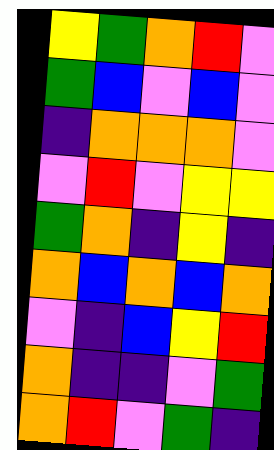[["yellow", "green", "orange", "red", "violet"], ["green", "blue", "violet", "blue", "violet"], ["indigo", "orange", "orange", "orange", "violet"], ["violet", "red", "violet", "yellow", "yellow"], ["green", "orange", "indigo", "yellow", "indigo"], ["orange", "blue", "orange", "blue", "orange"], ["violet", "indigo", "blue", "yellow", "red"], ["orange", "indigo", "indigo", "violet", "green"], ["orange", "red", "violet", "green", "indigo"]]